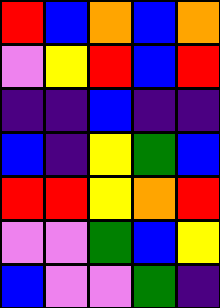[["red", "blue", "orange", "blue", "orange"], ["violet", "yellow", "red", "blue", "red"], ["indigo", "indigo", "blue", "indigo", "indigo"], ["blue", "indigo", "yellow", "green", "blue"], ["red", "red", "yellow", "orange", "red"], ["violet", "violet", "green", "blue", "yellow"], ["blue", "violet", "violet", "green", "indigo"]]